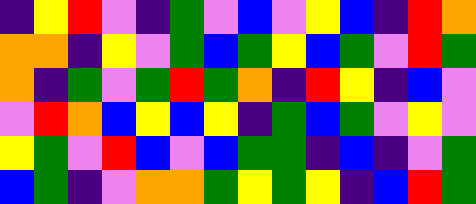[["indigo", "yellow", "red", "violet", "indigo", "green", "violet", "blue", "violet", "yellow", "blue", "indigo", "red", "orange"], ["orange", "orange", "indigo", "yellow", "violet", "green", "blue", "green", "yellow", "blue", "green", "violet", "red", "green"], ["orange", "indigo", "green", "violet", "green", "red", "green", "orange", "indigo", "red", "yellow", "indigo", "blue", "violet"], ["violet", "red", "orange", "blue", "yellow", "blue", "yellow", "indigo", "green", "blue", "green", "violet", "yellow", "violet"], ["yellow", "green", "violet", "red", "blue", "violet", "blue", "green", "green", "indigo", "blue", "indigo", "violet", "green"], ["blue", "green", "indigo", "violet", "orange", "orange", "green", "yellow", "green", "yellow", "indigo", "blue", "red", "green"]]